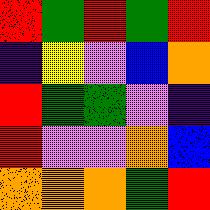[["red", "green", "red", "green", "red"], ["indigo", "yellow", "violet", "blue", "orange"], ["red", "green", "green", "violet", "indigo"], ["red", "violet", "violet", "orange", "blue"], ["orange", "orange", "orange", "green", "red"]]